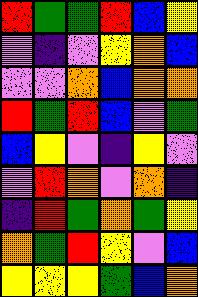[["red", "green", "green", "red", "blue", "yellow"], ["violet", "indigo", "violet", "yellow", "orange", "blue"], ["violet", "violet", "orange", "blue", "orange", "orange"], ["red", "green", "red", "blue", "violet", "green"], ["blue", "yellow", "violet", "indigo", "yellow", "violet"], ["violet", "red", "orange", "violet", "orange", "indigo"], ["indigo", "red", "green", "orange", "green", "yellow"], ["orange", "green", "red", "yellow", "violet", "blue"], ["yellow", "yellow", "yellow", "green", "blue", "orange"]]